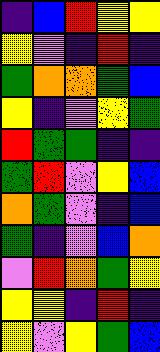[["indigo", "blue", "red", "yellow", "yellow"], ["yellow", "violet", "indigo", "red", "indigo"], ["green", "orange", "orange", "green", "blue"], ["yellow", "indigo", "violet", "yellow", "green"], ["red", "green", "green", "indigo", "indigo"], ["green", "red", "violet", "yellow", "blue"], ["orange", "green", "violet", "indigo", "blue"], ["green", "indigo", "violet", "blue", "orange"], ["violet", "red", "orange", "green", "yellow"], ["yellow", "yellow", "indigo", "red", "indigo"], ["yellow", "violet", "yellow", "green", "blue"]]